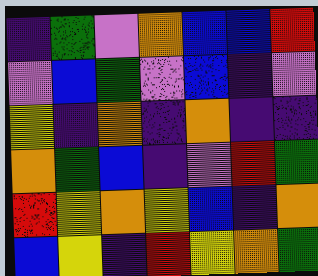[["indigo", "green", "violet", "orange", "blue", "blue", "red"], ["violet", "blue", "green", "violet", "blue", "indigo", "violet"], ["yellow", "indigo", "orange", "indigo", "orange", "indigo", "indigo"], ["orange", "green", "blue", "indigo", "violet", "red", "green"], ["red", "yellow", "orange", "yellow", "blue", "indigo", "orange"], ["blue", "yellow", "indigo", "red", "yellow", "orange", "green"]]